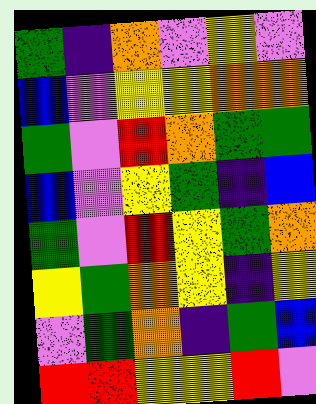[["green", "indigo", "orange", "violet", "yellow", "violet"], ["blue", "violet", "yellow", "yellow", "orange", "orange"], ["green", "violet", "red", "orange", "green", "green"], ["blue", "violet", "yellow", "green", "indigo", "blue"], ["green", "violet", "red", "yellow", "green", "orange"], ["yellow", "green", "orange", "yellow", "indigo", "yellow"], ["violet", "green", "orange", "indigo", "green", "blue"], ["red", "red", "yellow", "yellow", "red", "violet"]]